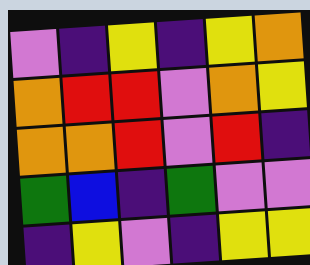[["violet", "indigo", "yellow", "indigo", "yellow", "orange"], ["orange", "red", "red", "violet", "orange", "yellow"], ["orange", "orange", "red", "violet", "red", "indigo"], ["green", "blue", "indigo", "green", "violet", "violet"], ["indigo", "yellow", "violet", "indigo", "yellow", "yellow"]]